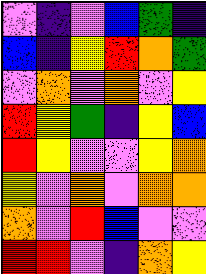[["violet", "indigo", "violet", "blue", "green", "indigo"], ["blue", "indigo", "yellow", "red", "orange", "green"], ["violet", "orange", "violet", "orange", "violet", "yellow"], ["red", "yellow", "green", "indigo", "yellow", "blue"], ["red", "yellow", "violet", "violet", "yellow", "orange"], ["yellow", "violet", "orange", "violet", "orange", "orange"], ["orange", "violet", "red", "blue", "violet", "violet"], ["red", "red", "violet", "indigo", "orange", "yellow"]]